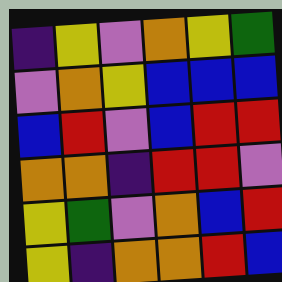[["indigo", "yellow", "violet", "orange", "yellow", "green"], ["violet", "orange", "yellow", "blue", "blue", "blue"], ["blue", "red", "violet", "blue", "red", "red"], ["orange", "orange", "indigo", "red", "red", "violet"], ["yellow", "green", "violet", "orange", "blue", "red"], ["yellow", "indigo", "orange", "orange", "red", "blue"]]